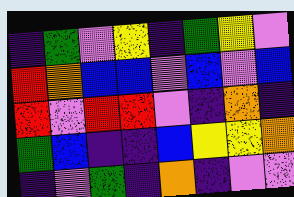[["indigo", "green", "violet", "yellow", "indigo", "green", "yellow", "violet"], ["red", "orange", "blue", "blue", "violet", "blue", "violet", "blue"], ["red", "violet", "red", "red", "violet", "indigo", "orange", "indigo"], ["green", "blue", "indigo", "indigo", "blue", "yellow", "yellow", "orange"], ["indigo", "violet", "green", "indigo", "orange", "indigo", "violet", "violet"]]